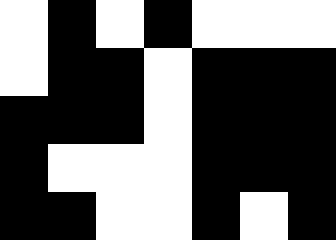[["white", "black", "white", "black", "white", "white", "white"], ["white", "black", "black", "white", "black", "black", "black"], ["black", "black", "black", "white", "black", "black", "black"], ["black", "white", "white", "white", "black", "black", "black"], ["black", "black", "white", "white", "black", "white", "black"]]